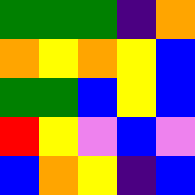[["green", "green", "green", "indigo", "orange"], ["orange", "yellow", "orange", "yellow", "blue"], ["green", "green", "blue", "yellow", "blue"], ["red", "yellow", "violet", "blue", "violet"], ["blue", "orange", "yellow", "indigo", "blue"]]